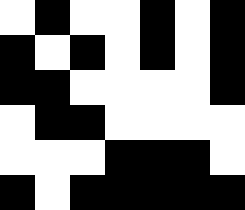[["white", "black", "white", "white", "black", "white", "black"], ["black", "white", "black", "white", "black", "white", "black"], ["black", "black", "white", "white", "white", "white", "black"], ["white", "black", "black", "white", "white", "white", "white"], ["white", "white", "white", "black", "black", "black", "white"], ["black", "white", "black", "black", "black", "black", "black"]]